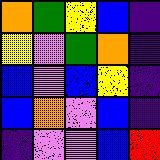[["orange", "green", "yellow", "blue", "indigo"], ["yellow", "violet", "green", "orange", "indigo"], ["blue", "violet", "blue", "yellow", "indigo"], ["blue", "orange", "violet", "blue", "indigo"], ["indigo", "violet", "violet", "blue", "red"]]